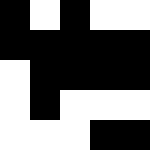[["black", "white", "black", "white", "white"], ["black", "black", "black", "black", "black"], ["white", "black", "black", "black", "black"], ["white", "black", "white", "white", "white"], ["white", "white", "white", "black", "black"]]